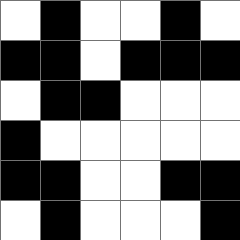[["white", "black", "white", "white", "black", "white"], ["black", "black", "white", "black", "black", "black"], ["white", "black", "black", "white", "white", "white"], ["black", "white", "white", "white", "white", "white"], ["black", "black", "white", "white", "black", "black"], ["white", "black", "white", "white", "white", "black"]]